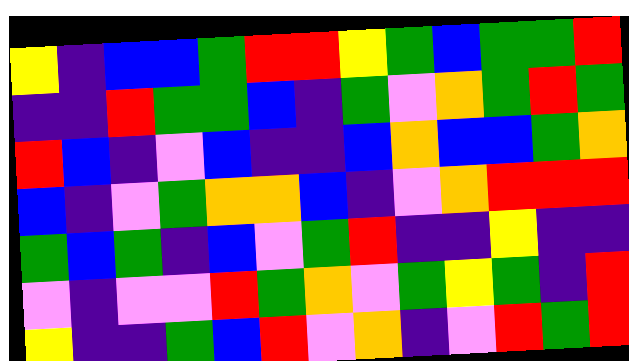[["yellow", "indigo", "blue", "blue", "green", "red", "red", "yellow", "green", "blue", "green", "green", "red"], ["indigo", "indigo", "red", "green", "green", "blue", "indigo", "green", "violet", "orange", "green", "red", "green"], ["red", "blue", "indigo", "violet", "blue", "indigo", "indigo", "blue", "orange", "blue", "blue", "green", "orange"], ["blue", "indigo", "violet", "green", "orange", "orange", "blue", "indigo", "violet", "orange", "red", "red", "red"], ["green", "blue", "green", "indigo", "blue", "violet", "green", "red", "indigo", "indigo", "yellow", "indigo", "indigo"], ["violet", "indigo", "violet", "violet", "red", "green", "orange", "violet", "green", "yellow", "green", "indigo", "red"], ["yellow", "indigo", "indigo", "green", "blue", "red", "violet", "orange", "indigo", "violet", "red", "green", "red"]]